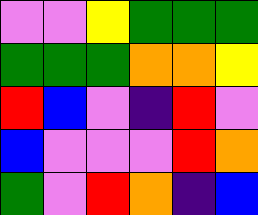[["violet", "violet", "yellow", "green", "green", "green"], ["green", "green", "green", "orange", "orange", "yellow"], ["red", "blue", "violet", "indigo", "red", "violet"], ["blue", "violet", "violet", "violet", "red", "orange"], ["green", "violet", "red", "orange", "indigo", "blue"]]